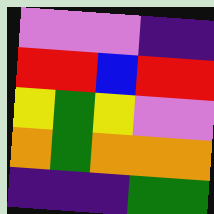[["violet", "violet", "violet", "indigo", "indigo"], ["red", "red", "blue", "red", "red"], ["yellow", "green", "yellow", "violet", "violet"], ["orange", "green", "orange", "orange", "orange"], ["indigo", "indigo", "indigo", "green", "green"]]